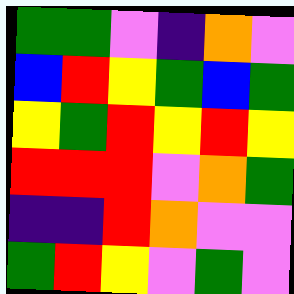[["green", "green", "violet", "indigo", "orange", "violet"], ["blue", "red", "yellow", "green", "blue", "green"], ["yellow", "green", "red", "yellow", "red", "yellow"], ["red", "red", "red", "violet", "orange", "green"], ["indigo", "indigo", "red", "orange", "violet", "violet"], ["green", "red", "yellow", "violet", "green", "violet"]]